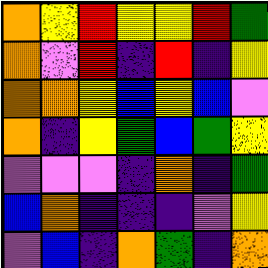[["orange", "yellow", "red", "yellow", "yellow", "red", "green"], ["orange", "violet", "red", "indigo", "red", "indigo", "yellow"], ["orange", "orange", "yellow", "blue", "yellow", "blue", "violet"], ["orange", "indigo", "yellow", "green", "blue", "green", "yellow"], ["violet", "violet", "violet", "indigo", "orange", "indigo", "green"], ["blue", "orange", "indigo", "indigo", "indigo", "violet", "yellow"], ["violet", "blue", "indigo", "orange", "green", "indigo", "orange"]]